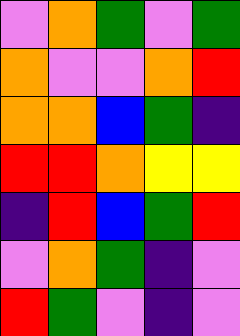[["violet", "orange", "green", "violet", "green"], ["orange", "violet", "violet", "orange", "red"], ["orange", "orange", "blue", "green", "indigo"], ["red", "red", "orange", "yellow", "yellow"], ["indigo", "red", "blue", "green", "red"], ["violet", "orange", "green", "indigo", "violet"], ["red", "green", "violet", "indigo", "violet"]]